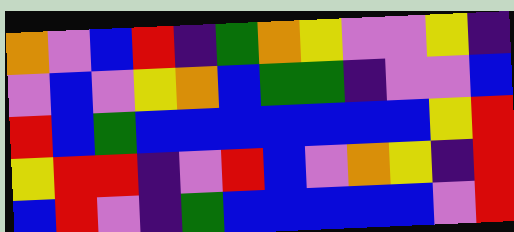[["orange", "violet", "blue", "red", "indigo", "green", "orange", "yellow", "violet", "violet", "yellow", "indigo"], ["violet", "blue", "violet", "yellow", "orange", "blue", "green", "green", "indigo", "violet", "violet", "blue"], ["red", "blue", "green", "blue", "blue", "blue", "blue", "blue", "blue", "blue", "yellow", "red"], ["yellow", "red", "red", "indigo", "violet", "red", "blue", "violet", "orange", "yellow", "indigo", "red"], ["blue", "red", "violet", "indigo", "green", "blue", "blue", "blue", "blue", "blue", "violet", "red"]]